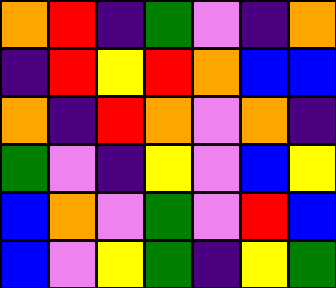[["orange", "red", "indigo", "green", "violet", "indigo", "orange"], ["indigo", "red", "yellow", "red", "orange", "blue", "blue"], ["orange", "indigo", "red", "orange", "violet", "orange", "indigo"], ["green", "violet", "indigo", "yellow", "violet", "blue", "yellow"], ["blue", "orange", "violet", "green", "violet", "red", "blue"], ["blue", "violet", "yellow", "green", "indigo", "yellow", "green"]]